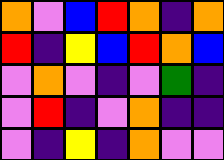[["orange", "violet", "blue", "red", "orange", "indigo", "orange"], ["red", "indigo", "yellow", "blue", "red", "orange", "blue"], ["violet", "orange", "violet", "indigo", "violet", "green", "indigo"], ["violet", "red", "indigo", "violet", "orange", "indigo", "indigo"], ["violet", "indigo", "yellow", "indigo", "orange", "violet", "violet"]]